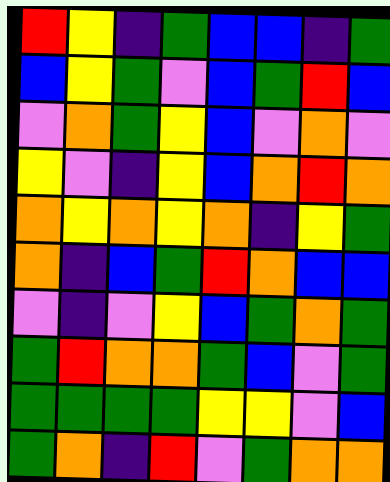[["red", "yellow", "indigo", "green", "blue", "blue", "indigo", "green"], ["blue", "yellow", "green", "violet", "blue", "green", "red", "blue"], ["violet", "orange", "green", "yellow", "blue", "violet", "orange", "violet"], ["yellow", "violet", "indigo", "yellow", "blue", "orange", "red", "orange"], ["orange", "yellow", "orange", "yellow", "orange", "indigo", "yellow", "green"], ["orange", "indigo", "blue", "green", "red", "orange", "blue", "blue"], ["violet", "indigo", "violet", "yellow", "blue", "green", "orange", "green"], ["green", "red", "orange", "orange", "green", "blue", "violet", "green"], ["green", "green", "green", "green", "yellow", "yellow", "violet", "blue"], ["green", "orange", "indigo", "red", "violet", "green", "orange", "orange"]]